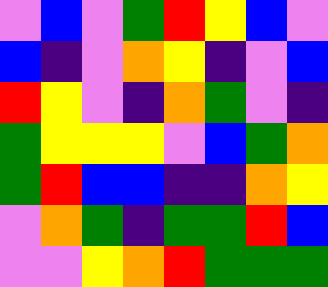[["violet", "blue", "violet", "green", "red", "yellow", "blue", "violet"], ["blue", "indigo", "violet", "orange", "yellow", "indigo", "violet", "blue"], ["red", "yellow", "violet", "indigo", "orange", "green", "violet", "indigo"], ["green", "yellow", "yellow", "yellow", "violet", "blue", "green", "orange"], ["green", "red", "blue", "blue", "indigo", "indigo", "orange", "yellow"], ["violet", "orange", "green", "indigo", "green", "green", "red", "blue"], ["violet", "violet", "yellow", "orange", "red", "green", "green", "green"]]